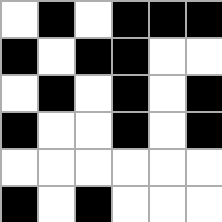[["white", "black", "white", "black", "black", "black"], ["black", "white", "black", "black", "white", "white"], ["white", "black", "white", "black", "white", "black"], ["black", "white", "white", "black", "white", "black"], ["white", "white", "white", "white", "white", "white"], ["black", "white", "black", "white", "white", "white"]]